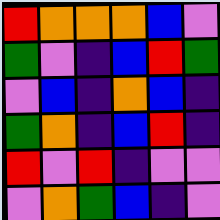[["red", "orange", "orange", "orange", "blue", "violet"], ["green", "violet", "indigo", "blue", "red", "green"], ["violet", "blue", "indigo", "orange", "blue", "indigo"], ["green", "orange", "indigo", "blue", "red", "indigo"], ["red", "violet", "red", "indigo", "violet", "violet"], ["violet", "orange", "green", "blue", "indigo", "violet"]]